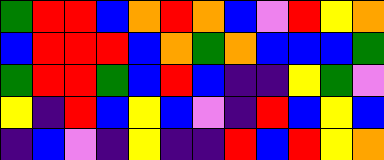[["green", "red", "red", "blue", "orange", "red", "orange", "blue", "violet", "red", "yellow", "orange"], ["blue", "red", "red", "red", "blue", "orange", "green", "orange", "blue", "blue", "blue", "green"], ["green", "red", "red", "green", "blue", "red", "blue", "indigo", "indigo", "yellow", "green", "violet"], ["yellow", "indigo", "red", "blue", "yellow", "blue", "violet", "indigo", "red", "blue", "yellow", "blue"], ["indigo", "blue", "violet", "indigo", "yellow", "indigo", "indigo", "red", "blue", "red", "yellow", "orange"]]